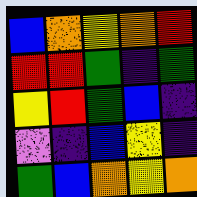[["blue", "orange", "yellow", "orange", "red"], ["red", "red", "green", "indigo", "green"], ["yellow", "red", "green", "blue", "indigo"], ["violet", "indigo", "blue", "yellow", "indigo"], ["green", "blue", "orange", "yellow", "orange"]]